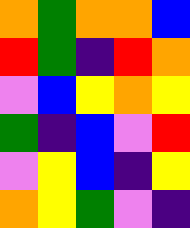[["orange", "green", "orange", "orange", "blue"], ["red", "green", "indigo", "red", "orange"], ["violet", "blue", "yellow", "orange", "yellow"], ["green", "indigo", "blue", "violet", "red"], ["violet", "yellow", "blue", "indigo", "yellow"], ["orange", "yellow", "green", "violet", "indigo"]]